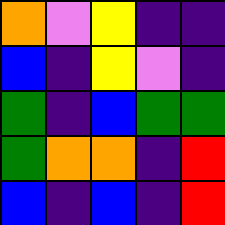[["orange", "violet", "yellow", "indigo", "indigo"], ["blue", "indigo", "yellow", "violet", "indigo"], ["green", "indigo", "blue", "green", "green"], ["green", "orange", "orange", "indigo", "red"], ["blue", "indigo", "blue", "indigo", "red"]]